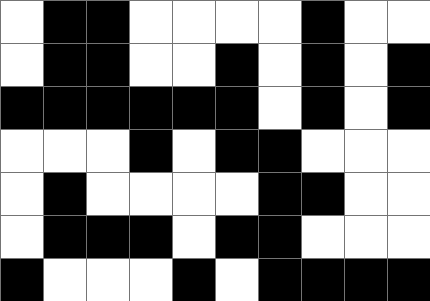[["white", "black", "black", "white", "white", "white", "white", "black", "white", "white"], ["white", "black", "black", "white", "white", "black", "white", "black", "white", "black"], ["black", "black", "black", "black", "black", "black", "white", "black", "white", "black"], ["white", "white", "white", "black", "white", "black", "black", "white", "white", "white"], ["white", "black", "white", "white", "white", "white", "black", "black", "white", "white"], ["white", "black", "black", "black", "white", "black", "black", "white", "white", "white"], ["black", "white", "white", "white", "black", "white", "black", "black", "black", "black"]]